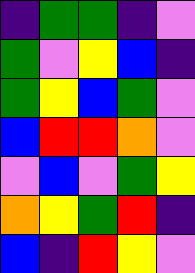[["indigo", "green", "green", "indigo", "violet"], ["green", "violet", "yellow", "blue", "indigo"], ["green", "yellow", "blue", "green", "violet"], ["blue", "red", "red", "orange", "violet"], ["violet", "blue", "violet", "green", "yellow"], ["orange", "yellow", "green", "red", "indigo"], ["blue", "indigo", "red", "yellow", "violet"]]